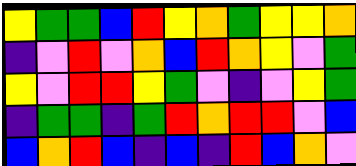[["yellow", "green", "green", "blue", "red", "yellow", "orange", "green", "yellow", "yellow", "orange"], ["indigo", "violet", "red", "violet", "orange", "blue", "red", "orange", "yellow", "violet", "green"], ["yellow", "violet", "red", "red", "yellow", "green", "violet", "indigo", "violet", "yellow", "green"], ["indigo", "green", "green", "indigo", "green", "red", "orange", "red", "red", "violet", "blue"], ["blue", "orange", "red", "blue", "indigo", "blue", "indigo", "red", "blue", "orange", "violet"]]